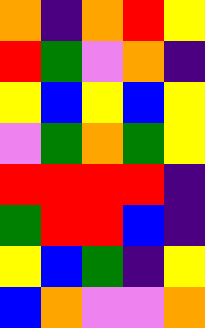[["orange", "indigo", "orange", "red", "yellow"], ["red", "green", "violet", "orange", "indigo"], ["yellow", "blue", "yellow", "blue", "yellow"], ["violet", "green", "orange", "green", "yellow"], ["red", "red", "red", "red", "indigo"], ["green", "red", "red", "blue", "indigo"], ["yellow", "blue", "green", "indigo", "yellow"], ["blue", "orange", "violet", "violet", "orange"]]